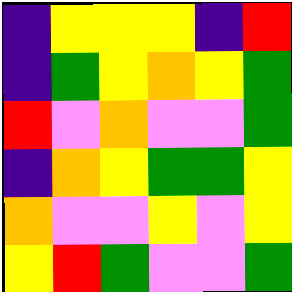[["indigo", "yellow", "yellow", "yellow", "indigo", "red"], ["indigo", "green", "yellow", "orange", "yellow", "green"], ["red", "violet", "orange", "violet", "violet", "green"], ["indigo", "orange", "yellow", "green", "green", "yellow"], ["orange", "violet", "violet", "yellow", "violet", "yellow"], ["yellow", "red", "green", "violet", "violet", "green"]]